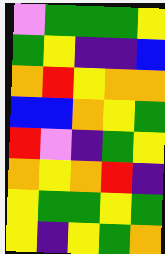[["violet", "green", "green", "green", "yellow"], ["green", "yellow", "indigo", "indigo", "blue"], ["orange", "red", "yellow", "orange", "orange"], ["blue", "blue", "orange", "yellow", "green"], ["red", "violet", "indigo", "green", "yellow"], ["orange", "yellow", "orange", "red", "indigo"], ["yellow", "green", "green", "yellow", "green"], ["yellow", "indigo", "yellow", "green", "orange"]]